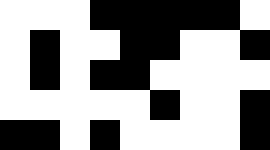[["white", "white", "white", "black", "black", "black", "black", "black", "white"], ["white", "black", "white", "white", "black", "black", "white", "white", "black"], ["white", "black", "white", "black", "black", "white", "white", "white", "white"], ["white", "white", "white", "white", "white", "black", "white", "white", "black"], ["black", "black", "white", "black", "white", "white", "white", "white", "black"]]